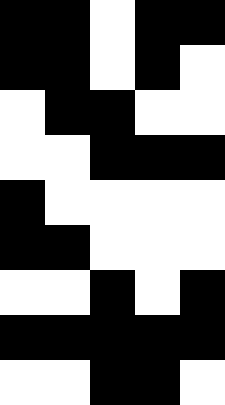[["black", "black", "white", "black", "black"], ["black", "black", "white", "black", "white"], ["white", "black", "black", "white", "white"], ["white", "white", "black", "black", "black"], ["black", "white", "white", "white", "white"], ["black", "black", "white", "white", "white"], ["white", "white", "black", "white", "black"], ["black", "black", "black", "black", "black"], ["white", "white", "black", "black", "white"]]